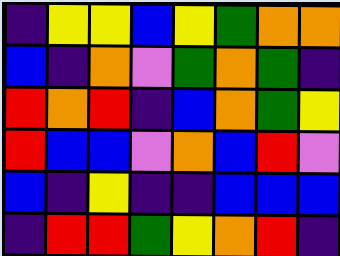[["indigo", "yellow", "yellow", "blue", "yellow", "green", "orange", "orange"], ["blue", "indigo", "orange", "violet", "green", "orange", "green", "indigo"], ["red", "orange", "red", "indigo", "blue", "orange", "green", "yellow"], ["red", "blue", "blue", "violet", "orange", "blue", "red", "violet"], ["blue", "indigo", "yellow", "indigo", "indigo", "blue", "blue", "blue"], ["indigo", "red", "red", "green", "yellow", "orange", "red", "indigo"]]